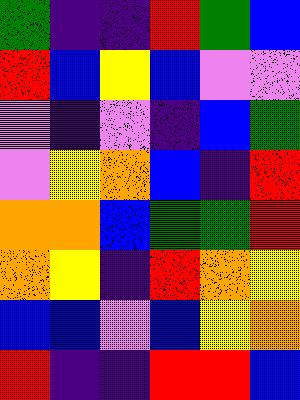[["green", "indigo", "indigo", "red", "green", "blue"], ["red", "blue", "yellow", "blue", "violet", "violet"], ["violet", "indigo", "violet", "indigo", "blue", "green"], ["violet", "yellow", "orange", "blue", "indigo", "red"], ["orange", "orange", "blue", "green", "green", "red"], ["orange", "yellow", "indigo", "red", "orange", "yellow"], ["blue", "blue", "violet", "blue", "yellow", "orange"], ["red", "indigo", "indigo", "red", "red", "blue"]]